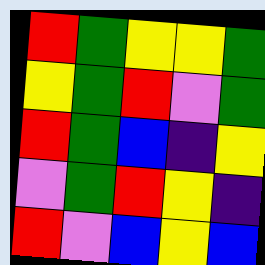[["red", "green", "yellow", "yellow", "green"], ["yellow", "green", "red", "violet", "green"], ["red", "green", "blue", "indigo", "yellow"], ["violet", "green", "red", "yellow", "indigo"], ["red", "violet", "blue", "yellow", "blue"]]